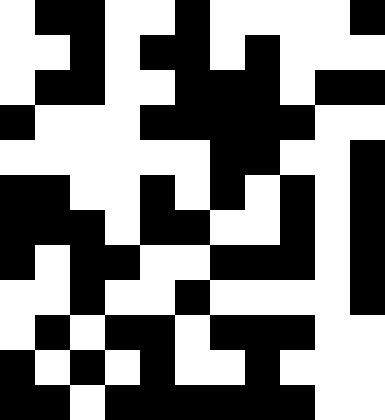[["white", "black", "black", "white", "white", "black", "white", "white", "white", "white", "black"], ["white", "white", "black", "white", "black", "black", "white", "black", "white", "white", "white"], ["white", "black", "black", "white", "white", "black", "black", "black", "white", "black", "black"], ["black", "white", "white", "white", "black", "black", "black", "black", "black", "white", "white"], ["white", "white", "white", "white", "white", "white", "black", "black", "white", "white", "black"], ["black", "black", "white", "white", "black", "white", "black", "white", "black", "white", "black"], ["black", "black", "black", "white", "black", "black", "white", "white", "black", "white", "black"], ["black", "white", "black", "black", "white", "white", "black", "black", "black", "white", "black"], ["white", "white", "black", "white", "white", "black", "white", "white", "white", "white", "black"], ["white", "black", "white", "black", "black", "white", "black", "black", "black", "white", "white"], ["black", "white", "black", "white", "black", "white", "white", "black", "white", "white", "white"], ["black", "black", "white", "black", "black", "black", "black", "black", "black", "white", "white"]]